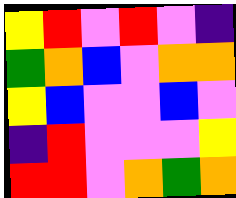[["yellow", "red", "violet", "red", "violet", "indigo"], ["green", "orange", "blue", "violet", "orange", "orange"], ["yellow", "blue", "violet", "violet", "blue", "violet"], ["indigo", "red", "violet", "violet", "violet", "yellow"], ["red", "red", "violet", "orange", "green", "orange"]]